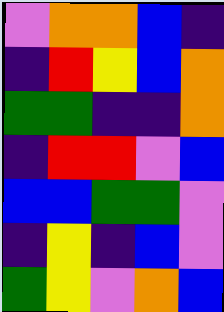[["violet", "orange", "orange", "blue", "indigo"], ["indigo", "red", "yellow", "blue", "orange"], ["green", "green", "indigo", "indigo", "orange"], ["indigo", "red", "red", "violet", "blue"], ["blue", "blue", "green", "green", "violet"], ["indigo", "yellow", "indigo", "blue", "violet"], ["green", "yellow", "violet", "orange", "blue"]]